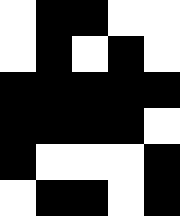[["white", "black", "black", "white", "white"], ["white", "black", "white", "black", "white"], ["black", "black", "black", "black", "black"], ["black", "black", "black", "black", "white"], ["black", "white", "white", "white", "black"], ["white", "black", "black", "white", "black"]]